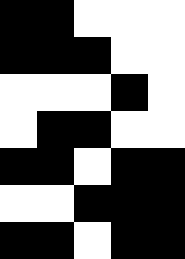[["black", "black", "white", "white", "white"], ["black", "black", "black", "white", "white"], ["white", "white", "white", "black", "white"], ["white", "black", "black", "white", "white"], ["black", "black", "white", "black", "black"], ["white", "white", "black", "black", "black"], ["black", "black", "white", "black", "black"]]